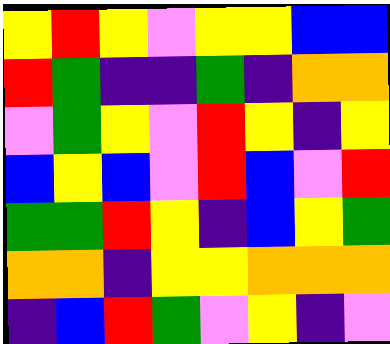[["yellow", "red", "yellow", "violet", "yellow", "yellow", "blue", "blue"], ["red", "green", "indigo", "indigo", "green", "indigo", "orange", "orange"], ["violet", "green", "yellow", "violet", "red", "yellow", "indigo", "yellow"], ["blue", "yellow", "blue", "violet", "red", "blue", "violet", "red"], ["green", "green", "red", "yellow", "indigo", "blue", "yellow", "green"], ["orange", "orange", "indigo", "yellow", "yellow", "orange", "orange", "orange"], ["indigo", "blue", "red", "green", "violet", "yellow", "indigo", "violet"]]